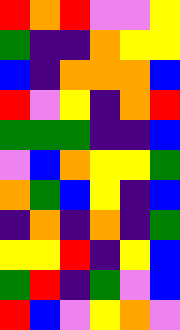[["red", "orange", "red", "violet", "violet", "yellow"], ["green", "indigo", "indigo", "orange", "yellow", "yellow"], ["blue", "indigo", "orange", "orange", "orange", "blue"], ["red", "violet", "yellow", "indigo", "orange", "red"], ["green", "green", "green", "indigo", "indigo", "blue"], ["violet", "blue", "orange", "yellow", "yellow", "green"], ["orange", "green", "blue", "yellow", "indigo", "blue"], ["indigo", "orange", "indigo", "orange", "indigo", "green"], ["yellow", "yellow", "red", "indigo", "yellow", "blue"], ["green", "red", "indigo", "green", "violet", "blue"], ["red", "blue", "violet", "yellow", "orange", "violet"]]